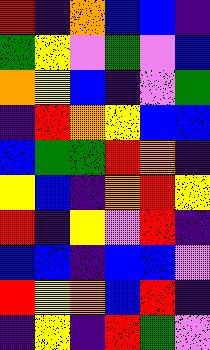[["red", "indigo", "orange", "blue", "blue", "indigo"], ["green", "yellow", "violet", "green", "violet", "blue"], ["orange", "yellow", "blue", "indigo", "violet", "green"], ["indigo", "red", "orange", "yellow", "blue", "blue"], ["blue", "green", "green", "red", "orange", "indigo"], ["yellow", "blue", "indigo", "orange", "red", "yellow"], ["red", "indigo", "yellow", "violet", "red", "indigo"], ["blue", "blue", "indigo", "blue", "blue", "violet"], ["red", "yellow", "orange", "blue", "red", "indigo"], ["indigo", "yellow", "indigo", "red", "green", "violet"]]